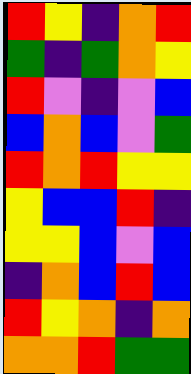[["red", "yellow", "indigo", "orange", "red"], ["green", "indigo", "green", "orange", "yellow"], ["red", "violet", "indigo", "violet", "blue"], ["blue", "orange", "blue", "violet", "green"], ["red", "orange", "red", "yellow", "yellow"], ["yellow", "blue", "blue", "red", "indigo"], ["yellow", "yellow", "blue", "violet", "blue"], ["indigo", "orange", "blue", "red", "blue"], ["red", "yellow", "orange", "indigo", "orange"], ["orange", "orange", "red", "green", "green"]]